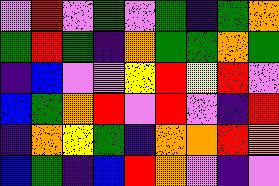[["violet", "red", "violet", "green", "violet", "green", "indigo", "green", "orange"], ["green", "red", "green", "indigo", "orange", "green", "green", "orange", "green"], ["indigo", "blue", "violet", "violet", "yellow", "red", "yellow", "red", "violet"], ["blue", "green", "orange", "red", "violet", "red", "violet", "indigo", "red"], ["indigo", "orange", "yellow", "green", "indigo", "orange", "orange", "red", "orange"], ["blue", "green", "indigo", "blue", "red", "orange", "violet", "indigo", "violet"]]